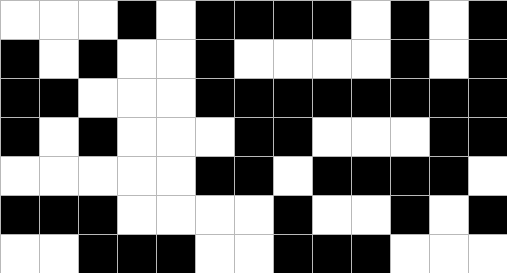[["white", "white", "white", "black", "white", "black", "black", "black", "black", "white", "black", "white", "black"], ["black", "white", "black", "white", "white", "black", "white", "white", "white", "white", "black", "white", "black"], ["black", "black", "white", "white", "white", "black", "black", "black", "black", "black", "black", "black", "black"], ["black", "white", "black", "white", "white", "white", "black", "black", "white", "white", "white", "black", "black"], ["white", "white", "white", "white", "white", "black", "black", "white", "black", "black", "black", "black", "white"], ["black", "black", "black", "white", "white", "white", "white", "black", "white", "white", "black", "white", "black"], ["white", "white", "black", "black", "black", "white", "white", "black", "black", "black", "white", "white", "white"]]